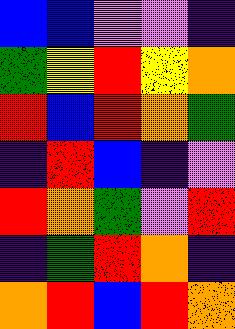[["blue", "blue", "violet", "violet", "indigo"], ["green", "yellow", "red", "yellow", "orange"], ["red", "blue", "red", "orange", "green"], ["indigo", "red", "blue", "indigo", "violet"], ["red", "orange", "green", "violet", "red"], ["indigo", "green", "red", "orange", "indigo"], ["orange", "red", "blue", "red", "orange"]]